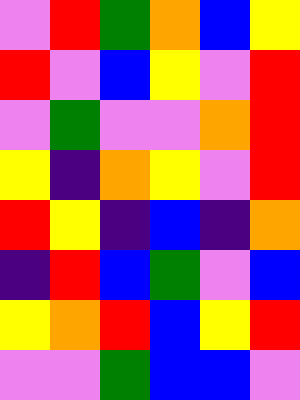[["violet", "red", "green", "orange", "blue", "yellow"], ["red", "violet", "blue", "yellow", "violet", "red"], ["violet", "green", "violet", "violet", "orange", "red"], ["yellow", "indigo", "orange", "yellow", "violet", "red"], ["red", "yellow", "indigo", "blue", "indigo", "orange"], ["indigo", "red", "blue", "green", "violet", "blue"], ["yellow", "orange", "red", "blue", "yellow", "red"], ["violet", "violet", "green", "blue", "blue", "violet"]]